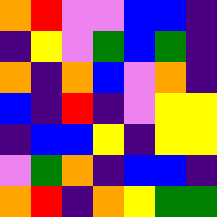[["orange", "red", "violet", "violet", "blue", "blue", "indigo"], ["indigo", "yellow", "violet", "green", "blue", "green", "indigo"], ["orange", "indigo", "orange", "blue", "violet", "orange", "indigo"], ["blue", "indigo", "red", "indigo", "violet", "yellow", "yellow"], ["indigo", "blue", "blue", "yellow", "indigo", "yellow", "yellow"], ["violet", "green", "orange", "indigo", "blue", "blue", "indigo"], ["orange", "red", "indigo", "orange", "yellow", "green", "green"]]